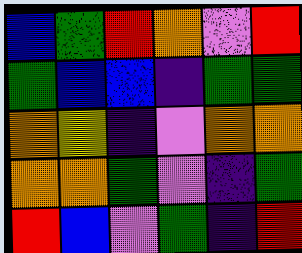[["blue", "green", "red", "orange", "violet", "red"], ["green", "blue", "blue", "indigo", "green", "green"], ["orange", "yellow", "indigo", "violet", "orange", "orange"], ["orange", "orange", "green", "violet", "indigo", "green"], ["red", "blue", "violet", "green", "indigo", "red"]]